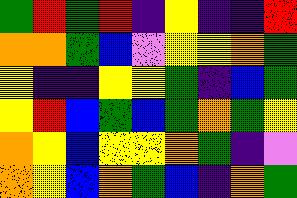[["green", "red", "green", "red", "indigo", "yellow", "indigo", "indigo", "red"], ["orange", "orange", "green", "blue", "violet", "yellow", "yellow", "orange", "green"], ["yellow", "indigo", "indigo", "yellow", "yellow", "green", "indigo", "blue", "green"], ["yellow", "red", "blue", "green", "blue", "green", "orange", "green", "yellow"], ["orange", "yellow", "blue", "yellow", "yellow", "orange", "green", "indigo", "violet"], ["orange", "yellow", "blue", "orange", "green", "blue", "indigo", "orange", "green"]]